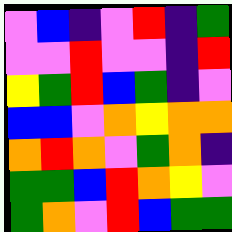[["violet", "blue", "indigo", "violet", "red", "indigo", "green"], ["violet", "violet", "red", "violet", "violet", "indigo", "red"], ["yellow", "green", "red", "blue", "green", "indigo", "violet"], ["blue", "blue", "violet", "orange", "yellow", "orange", "orange"], ["orange", "red", "orange", "violet", "green", "orange", "indigo"], ["green", "green", "blue", "red", "orange", "yellow", "violet"], ["green", "orange", "violet", "red", "blue", "green", "green"]]